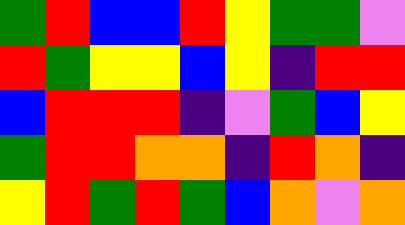[["green", "red", "blue", "blue", "red", "yellow", "green", "green", "violet"], ["red", "green", "yellow", "yellow", "blue", "yellow", "indigo", "red", "red"], ["blue", "red", "red", "red", "indigo", "violet", "green", "blue", "yellow"], ["green", "red", "red", "orange", "orange", "indigo", "red", "orange", "indigo"], ["yellow", "red", "green", "red", "green", "blue", "orange", "violet", "orange"]]